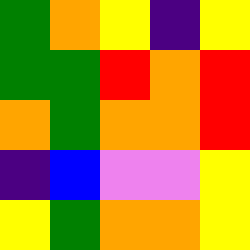[["green", "orange", "yellow", "indigo", "yellow"], ["green", "green", "red", "orange", "red"], ["orange", "green", "orange", "orange", "red"], ["indigo", "blue", "violet", "violet", "yellow"], ["yellow", "green", "orange", "orange", "yellow"]]